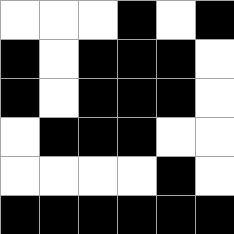[["white", "white", "white", "black", "white", "black"], ["black", "white", "black", "black", "black", "white"], ["black", "white", "black", "black", "black", "white"], ["white", "black", "black", "black", "white", "white"], ["white", "white", "white", "white", "black", "white"], ["black", "black", "black", "black", "black", "black"]]